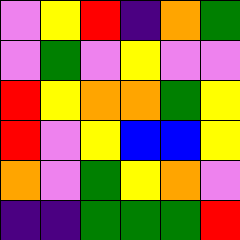[["violet", "yellow", "red", "indigo", "orange", "green"], ["violet", "green", "violet", "yellow", "violet", "violet"], ["red", "yellow", "orange", "orange", "green", "yellow"], ["red", "violet", "yellow", "blue", "blue", "yellow"], ["orange", "violet", "green", "yellow", "orange", "violet"], ["indigo", "indigo", "green", "green", "green", "red"]]